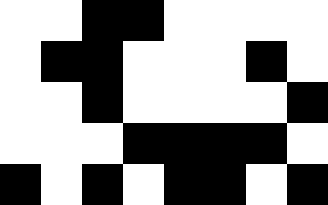[["white", "white", "black", "black", "white", "white", "white", "white"], ["white", "black", "black", "white", "white", "white", "black", "white"], ["white", "white", "black", "white", "white", "white", "white", "black"], ["white", "white", "white", "black", "black", "black", "black", "white"], ["black", "white", "black", "white", "black", "black", "white", "black"]]